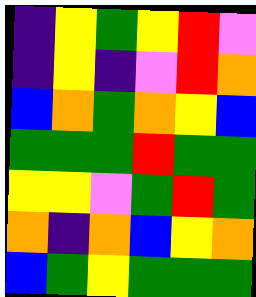[["indigo", "yellow", "green", "yellow", "red", "violet"], ["indigo", "yellow", "indigo", "violet", "red", "orange"], ["blue", "orange", "green", "orange", "yellow", "blue"], ["green", "green", "green", "red", "green", "green"], ["yellow", "yellow", "violet", "green", "red", "green"], ["orange", "indigo", "orange", "blue", "yellow", "orange"], ["blue", "green", "yellow", "green", "green", "green"]]